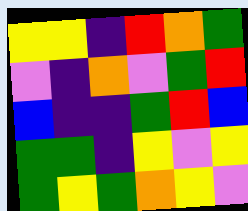[["yellow", "yellow", "indigo", "red", "orange", "green"], ["violet", "indigo", "orange", "violet", "green", "red"], ["blue", "indigo", "indigo", "green", "red", "blue"], ["green", "green", "indigo", "yellow", "violet", "yellow"], ["green", "yellow", "green", "orange", "yellow", "violet"]]